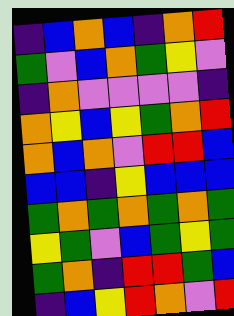[["indigo", "blue", "orange", "blue", "indigo", "orange", "red"], ["green", "violet", "blue", "orange", "green", "yellow", "violet"], ["indigo", "orange", "violet", "violet", "violet", "violet", "indigo"], ["orange", "yellow", "blue", "yellow", "green", "orange", "red"], ["orange", "blue", "orange", "violet", "red", "red", "blue"], ["blue", "blue", "indigo", "yellow", "blue", "blue", "blue"], ["green", "orange", "green", "orange", "green", "orange", "green"], ["yellow", "green", "violet", "blue", "green", "yellow", "green"], ["green", "orange", "indigo", "red", "red", "green", "blue"], ["indigo", "blue", "yellow", "red", "orange", "violet", "red"]]